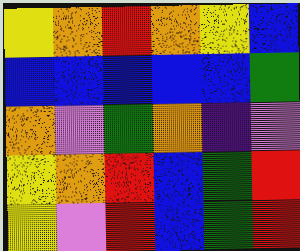[["yellow", "orange", "red", "orange", "yellow", "blue"], ["blue", "blue", "blue", "blue", "blue", "green"], ["orange", "violet", "green", "orange", "indigo", "violet"], ["yellow", "orange", "red", "blue", "green", "red"], ["yellow", "violet", "red", "blue", "green", "red"]]